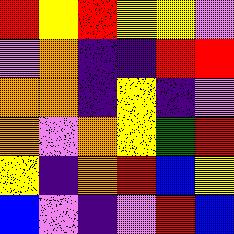[["red", "yellow", "red", "yellow", "yellow", "violet"], ["violet", "orange", "indigo", "indigo", "red", "red"], ["orange", "orange", "indigo", "yellow", "indigo", "violet"], ["orange", "violet", "orange", "yellow", "green", "red"], ["yellow", "indigo", "orange", "red", "blue", "yellow"], ["blue", "violet", "indigo", "violet", "red", "blue"]]